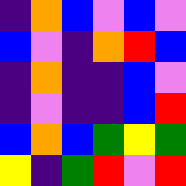[["indigo", "orange", "blue", "violet", "blue", "violet"], ["blue", "violet", "indigo", "orange", "red", "blue"], ["indigo", "orange", "indigo", "indigo", "blue", "violet"], ["indigo", "violet", "indigo", "indigo", "blue", "red"], ["blue", "orange", "blue", "green", "yellow", "green"], ["yellow", "indigo", "green", "red", "violet", "red"]]